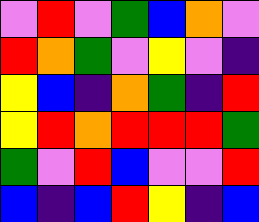[["violet", "red", "violet", "green", "blue", "orange", "violet"], ["red", "orange", "green", "violet", "yellow", "violet", "indigo"], ["yellow", "blue", "indigo", "orange", "green", "indigo", "red"], ["yellow", "red", "orange", "red", "red", "red", "green"], ["green", "violet", "red", "blue", "violet", "violet", "red"], ["blue", "indigo", "blue", "red", "yellow", "indigo", "blue"]]